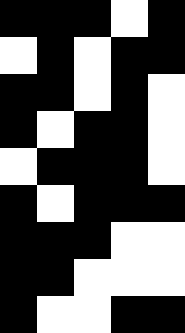[["black", "black", "black", "white", "black"], ["white", "black", "white", "black", "black"], ["black", "black", "white", "black", "white"], ["black", "white", "black", "black", "white"], ["white", "black", "black", "black", "white"], ["black", "white", "black", "black", "black"], ["black", "black", "black", "white", "white"], ["black", "black", "white", "white", "white"], ["black", "white", "white", "black", "black"]]